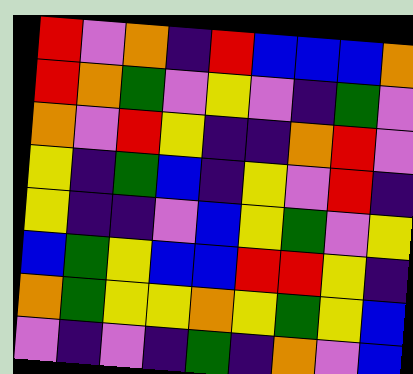[["red", "violet", "orange", "indigo", "red", "blue", "blue", "blue", "orange"], ["red", "orange", "green", "violet", "yellow", "violet", "indigo", "green", "violet"], ["orange", "violet", "red", "yellow", "indigo", "indigo", "orange", "red", "violet"], ["yellow", "indigo", "green", "blue", "indigo", "yellow", "violet", "red", "indigo"], ["yellow", "indigo", "indigo", "violet", "blue", "yellow", "green", "violet", "yellow"], ["blue", "green", "yellow", "blue", "blue", "red", "red", "yellow", "indigo"], ["orange", "green", "yellow", "yellow", "orange", "yellow", "green", "yellow", "blue"], ["violet", "indigo", "violet", "indigo", "green", "indigo", "orange", "violet", "blue"]]